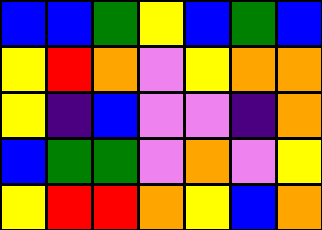[["blue", "blue", "green", "yellow", "blue", "green", "blue"], ["yellow", "red", "orange", "violet", "yellow", "orange", "orange"], ["yellow", "indigo", "blue", "violet", "violet", "indigo", "orange"], ["blue", "green", "green", "violet", "orange", "violet", "yellow"], ["yellow", "red", "red", "orange", "yellow", "blue", "orange"]]